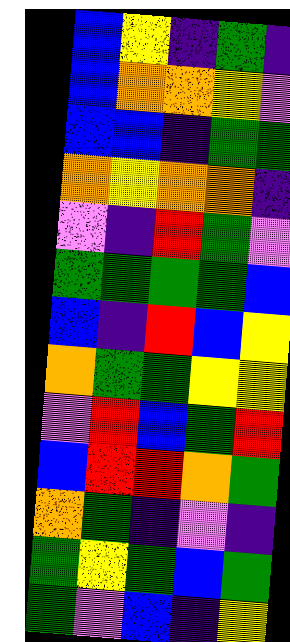[["blue", "yellow", "indigo", "green", "indigo"], ["blue", "orange", "orange", "yellow", "violet"], ["blue", "blue", "indigo", "green", "green"], ["orange", "yellow", "orange", "orange", "indigo"], ["violet", "indigo", "red", "green", "violet"], ["green", "green", "green", "green", "blue"], ["blue", "indigo", "red", "blue", "yellow"], ["orange", "green", "green", "yellow", "yellow"], ["violet", "red", "blue", "green", "red"], ["blue", "red", "red", "orange", "green"], ["orange", "green", "indigo", "violet", "indigo"], ["green", "yellow", "green", "blue", "green"], ["green", "violet", "blue", "indigo", "yellow"]]